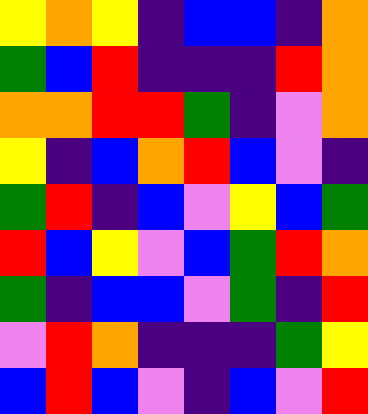[["yellow", "orange", "yellow", "indigo", "blue", "blue", "indigo", "orange"], ["green", "blue", "red", "indigo", "indigo", "indigo", "red", "orange"], ["orange", "orange", "red", "red", "green", "indigo", "violet", "orange"], ["yellow", "indigo", "blue", "orange", "red", "blue", "violet", "indigo"], ["green", "red", "indigo", "blue", "violet", "yellow", "blue", "green"], ["red", "blue", "yellow", "violet", "blue", "green", "red", "orange"], ["green", "indigo", "blue", "blue", "violet", "green", "indigo", "red"], ["violet", "red", "orange", "indigo", "indigo", "indigo", "green", "yellow"], ["blue", "red", "blue", "violet", "indigo", "blue", "violet", "red"]]